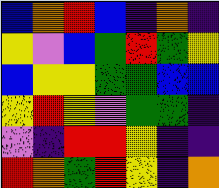[["blue", "orange", "red", "blue", "indigo", "orange", "indigo"], ["yellow", "violet", "blue", "green", "red", "green", "yellow"], ["blue", "yellow", "yellow", "green", "green", "blue", "blue"], ["yellow", "red", "yellow", "violet", "green", "green", "indigo"], ["violet", "indigo", "red", "red", "yellow", "indigo", "indigo"], ["red", "orange", "green", "red", "yellow", "indigo", "orange"]]